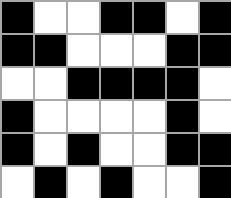[["black", "white", "white", "black", "black", "white", "black"], ["black", "black", "white", "white", "white", "black", "black"], ["white", "white", "black", "black", "black", "black", "white"], ["black", "white", "white", "white", "white", "black", "white"], ["black", "white", "black", "white", "white", "black", "black"], ["white", "black", "white", "black", "white", "white", "black"]]